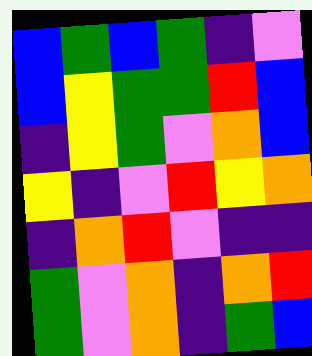[["blue", "green", "blue", "green", "indigo", "violet"], ["blue", "yellow", "green", "green", "red", "blue"], ["indigo", "yellow", "green", "violet", "orange", "blue"], ["yellow", "indigo", "violet", "red", "yellow", "orange"], ["indigo", "orange", "red", "violet", "indigo", "indigo"], ["green", "violet", "orange", "indigo", "orange", "red"], ["green", "violet", "orange", "indigo", "green", "blue"]]